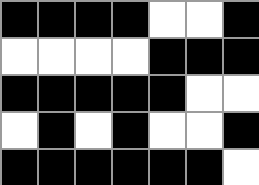[["black", "black", "black", "black", "white", "white", "black"], ["white", "white", "white", "white", "black", "black", "black"], ["black", "black", "black", "black", "black", "white", "white"], ["white", "black", "white", "black", "white", "white", "black"], ["black", "black", "black", "black", "black", "black", "white"]]